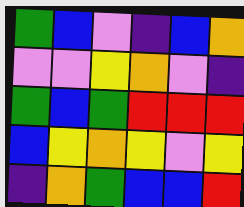[["green", "blue", "violet", "indigo", "blue", "orange"], ["violet", "violet", "yellow", "orange", "violet", "indigo"], ["green", "blue", "green", "red", "red", "red"], ["blue", "yellow", "orange", "yellow", "violet", "yellow"], ["indigo", "orange", "green", "blue", "blue", "red"]]